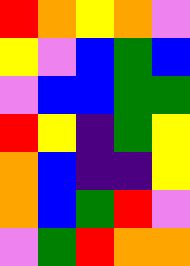[["red", "orange", "yellow", "orange", "violet"], ["yellow", "violet", "blue", "green", "blue"], ["violet", "blue", "blue", "green", "green"], ["red", "yellow", "indigo", "green", "yellow"], ["orange", "blue", "indigo", "indigo", "yellow"], ["orange", "blue", "green", "red", "violet"], ["violet", "green", "red", "orange", "orange"]]